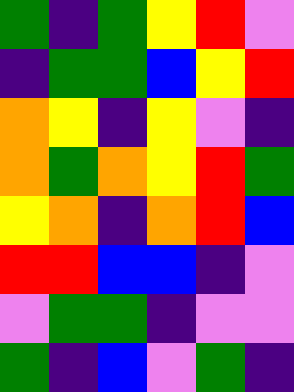[["green", "indigo", "green", "yellow", "red", "violet"], ["indigo", "green", "green", "blue", "yellow", "red"], ["orange", "yellow", "indigo", "yellow", "violet", "indigo"], ["orange", "green", "orange", "yellow", "red", "green"], ["yellow", "orange", "indigo", "orange", "red", "blue"], ["red", "red", "blue", "blue", "indigo", "violet"], ["violet", "green", "green", "indigo", "violet", "violet"], ["green", "indigo", "blue", "violet", "green", "indigo"]]